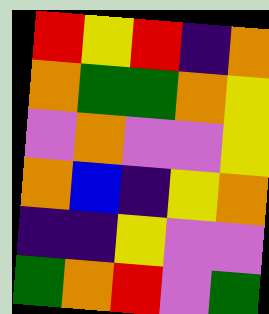[["red", "yellow", "red", "indigo", "orange"], ["orange", "green", "green", "orange", "yellow"], ["violet", "orange", "violet", "violet", "yellow"], ["orange", "blue", "indigo", "yellow", "orange"], ["indigo", "indigo", "yellow", "violet", "violet"], ["green", "orange", "red", "violet", "green"]]